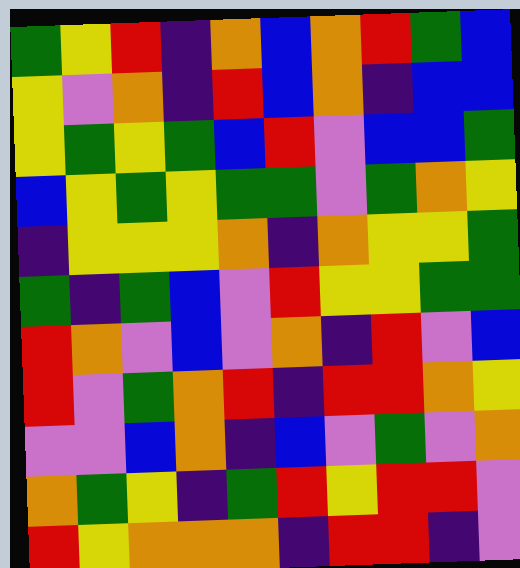[["green", "yellow", "red", "indigo", "orange", "blue", "orange", "red", "green", "blue"], ["yellow", "violet", "orange", "indigo", "red", "blue", "orange", "indigo", "blue", "blue"], ["yellow", "green", "yellow", "green", "blue", "red", "violet", "blue", "blue", "green"], ["blue", "yellow", "green", "yellow", "green", "green", "violet", "green", "orange", "yellow"], ["indigo", "yellow", "yellow", "yellow", "orange", "indigo", "orange", "yellow", "yellow", "green"], ["green", "indigo", "green", "blue", "violet", "red", "yellow", "yellow", "green", "green"], ["red", "orange", "violet", "blue", "violet", "orange", "indigo", "red", "violet", "blue"], ["red", "violet", "green", "orange", "red", "indigo", "red", "red", "orange", "yellow"], ["violet", "violet", "blue", "orange", "indigo", "blue", "violet", "green", "violet", "orange"], ["orange", "green", "yellow", "indigo", "green", "red", "yellow", "red", "red", "violet"], ["red", "yellow", "orange", "orange", "orange", "indigo", "red", "red", "indigo", "violet"]]